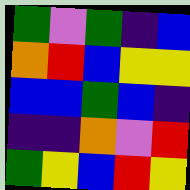[["green", "violet", "green", "indigo", "blue"], ["orange", "red", "blue", "yellow", "yellow"], ["blue", "blue", "green", "blue", "indigo"], ["indigo", "indigo", "orange", "violet", "red"], ["green", "yellow", "blue", "red", "yellow"]]